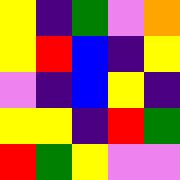[["yellow", "indigo", "green", "violet", "orange"], ["yellow", "red", "blue", "indigo", "yellow"], ["violet", "indigo", "blue", "yellow", "indigo"], ["yellow", "yellow", "indigo", "red", "green"], ["red", "green", "yellow", "violet", "violet"]]